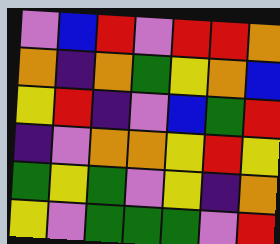[["violet", "blue", "red", "violet", "red", "red", "orange"], ["orange", "indigo", "orange", "green", "yellow", "orange", "blue"], ["yellow", "red", "indigo", "violet", "blue", "green", "red"], ["indigo", "violet", "orange", "orange", "yellow", "red", "yellow"], ["green", "yellow", "green", "violet", "yellow", "indigo", "orange"], ["yellow", "violet", "green", "green", "green", "violet", "red"]]